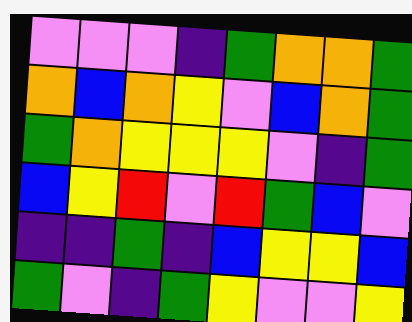[["violet", "violet", "violet", "indigo", "green", "orange", "orange", "green"], ["orange", "blue", "orange", "yellow", "violet", "blue", "orange", "green"], ["green", "orange", "yellow", "yellow", "yellow", "violet", "indigo", "green"], ["blue", "yellow", "red", "violet", "red", "green", "blue", "violet"], ["indigo", "indigo", "green", "indigo", "blue", "yellow", "yellow", "blue"], ["green", "violet", "indigo", "green", "yellow", "violet", "violet", "yellow"]]